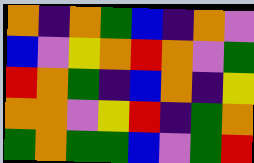[["orange", "indigo", "orange", "green", "blue", "indigo", "orange", "violet"], ["blue", "violet", "yellow", "orange", "red", "orange", "violet", "green"], ["red", "orange", "green", "indigo", "blue", "orange", "indigo", "yellow"], ["orange", "orange", "violet", "yellow", "red", "indigo", "green", "orange"], ["green", "orange", "green", "green", "blue", "violet", "green", "red"]]